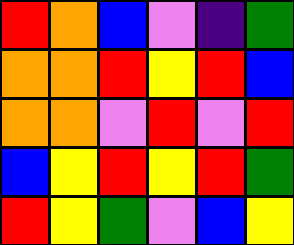[["red", "orange", "blue", "violet", "indigo", "green"], ["orange", "orange", "red", "yellow", "red", "blue"], ["orange", "orange", "violet", "red", "violet", "red"], ["blue", "yellow", "red", "yellow", "red", "green"], ["red", "yellow", "green", "violet", "blue", "yellow"]]